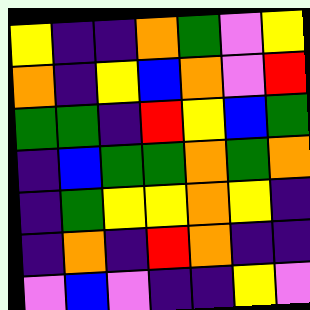[["yellow", "indigo", "indigo", "orange", "green", "violet", "yellow"], ["orange", "indigo", "yellow", "blue", "orange", "violet", "red"], ["green", "green", "indigo", "red", "yellow", "blue", "green"], ["indigo", "blue", "green", "green", "orange", "green", "orange"], ["indigo", "green", "yellow", "yellow", "orange", "yellow", "indigo"], ["indigo", "orange", "indigo", "red", "orange", "indigo", "indigo"], ["violet", "blue", "violet", "indigo", "indigo", "yellow", "violet"]]